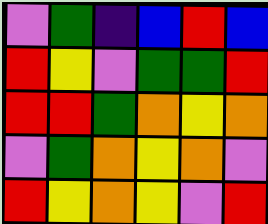[["violet", "green", "indigo", "blue", "red", "blue"], ["red", "yellow", "violet", "green", "green", "red"], ["red", "red", "green", "orange", "yellow", "orange"], ["violet", "green", "orange", "yellow", "orange", "violet"], ["red", "yellow", "orange", "yellow", "violet", "red"]]